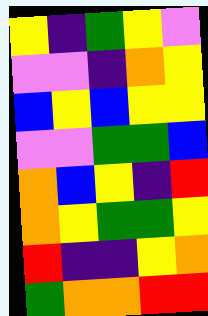[["yellow", "indigo", "green", "yellow", "violet"], ["violet", "violet", "indigo", "orange", "yellow"], ["blue", "yellow", "blue", "yellow", "yellow"], ["violet", "violet", "green", "green", "blue"], ["orange", "blue", "yellow", "indigo", "red"], ["orange", "yellow", "green", "green", "yellow"], ["red", "indigo", "indigo", "yellow", "orange"], ["green", "orange", "orange", "red", "red"]]